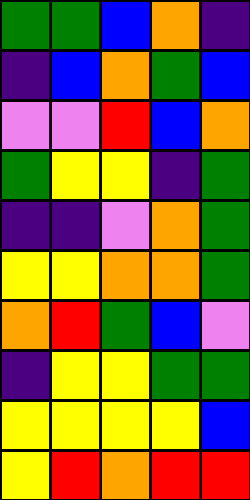[["green", "green", "blue", "orange", "indigo"], ["indigo", "blue", "orange", "green", "blue"], ["violet", "violet", "red", "blue", "orange"], ["green", "yellow", "yellow", "indigo", "green"], ["indigo", "indigo", "violet", "orange", "green"], ["yellow", "yellow", "orange", "orange", "green"], ["orange", "red", "green", "blue", "violet"], ["indigo", "yellow", "yellow", "green", "green"], ["yellow", "yellow", "yellow", "yellow", "blue"], ["yellow", "red", "orange", "red", "red"]]